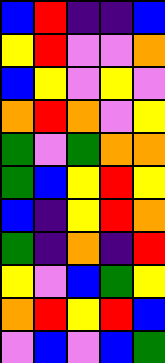[["blue", "red", "indigo", "indigo", "blue"], ["yellow", "red", "violet", "violet", "orange"], ["blue", "yellow", "violet", "yellow", "violet"], ["orange", "red", "orange", "violet", "yellow"], ["green", "violet", "green", "orange", "orange"], ["green", "blue", "yellow", "red", "yellow"], ["blue", "indigo", "yellow", "red", "orange"], ["green", "indigo", "orange", "indigo", "red"], ["yellow", "violet", "blue", "green", "yellow"], ["orange", "red", "yellow", "red", "blue"], ["violet", "blue", "violet", "blue", "green"]]